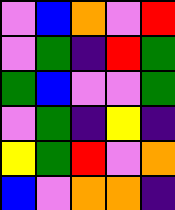[["violet", "blue", "orange", "violet", "red"], ["violet", "green", "indigo", "red", "green"], ["green", "blue", "violet", "violet", "green"], ["violet", "green", "indigo", "yellow", "indigo"], ["yellow", "green", "red", "violet", "orange"], ["blue", "violet", "orange", "orange", "indigo"]]